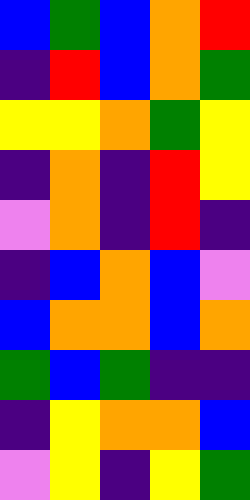[["blue", "green", "blue", "orange", "red"], ["indigo", "red", "blue", "orange", "green"], ["yellow", "yellow", "orange", "green", "yellow"], ["indigo", "orange", "indigo", "red", "yellow"], ["violet", "orange", "indigo", "red", "indigo"], ["indigo", "blue", "orange", "blue", "violet"], ["blue", "orange", "orange", "blue", "orange"], ["green", "blue", "green", "indigo", "indigo"], ["indigo", "yellow", "orange", "orange", "blue"], ["violet", "yellow", "indigo", "yellow", "green"]]